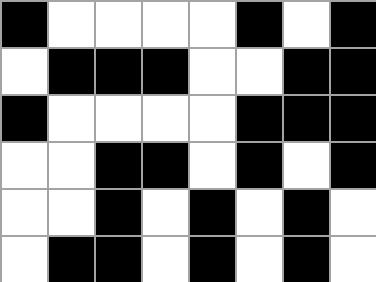[["black", "white", "white", "white", "white", "black", "white", "black"], ["white", "black", "black", "black", "white", "white", "black", "black"], ["black", "white", "white", "white", "white", "black", "black", "black"], ["white", "white", "black", "black", "white", "black", "white", "black"], ["white", "white", "black", "white", "black", "white", "black", "white"], ["white", "black", "black", "white", "black", "white", "black", "white"]]